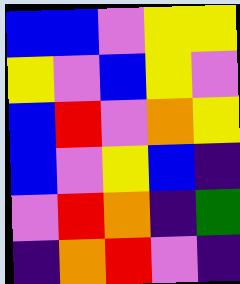[["blue", "blue", "violet", "yellow", "yellow"], ["yellow", "violet", "blue", "yellow", "violet"], ["blue", "red", "violet", "orange", "yellow"], ["blue", "violet", "yellow", "blue", "indigo"], ["violet", "red", "orange", "indigo", "green"], ["indigo", "orange", "red", "violet", "indigo"]]